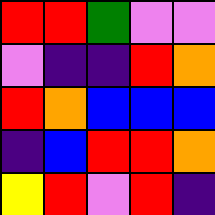[["red", "red", "green", "violet", "violet"], ["violet", "indigo", "indigo", "red", "orange"], ["red", "orange", "blue", "blue", "blue"], ["indigo", "blue", "red", "red", "orange"], ["yellow", "red", "violet", "red", "indigo"]]